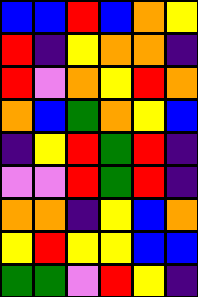[["blue", "blue", "red", "blue", "orange", "yellow"], ["red", "indigo", "yellow", "orange", "orange", "indigo"], ["red", "violet", "orange", "yellow", "red", "orange"], ["orange", "blue", "green", "orange", "yellow", "blue"], ["indigo", "yellow", "red", "green", "red", "indigo"], ["violet", "violet", "red", "green", "red", "indigo"], ["orange", "orange", "indigo", "yellow", "blue", "orange"], ["yellow", "red", "yellow", "yellow", "blue", "blue"], ["green", "green", "violet", "red", "yellow", "indigo"]]